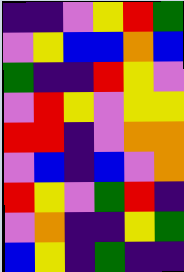[["indigo", "indigo", "violet", "yellow", "red", "green"], ["violet", "yellow", "blue", "blue", "orange", "blue"], ["green", "indigo", "indigo", "red", "yellow", "violet"], ["violet", "red", "yellow", "violet", "yellow", "yellow"], ["red", "red", "indigo", "violet", "orange", "orange"], ["violet", "blue", "indigo", "blue", "violet", "orange"], ["red", "yellow", "violet", "green", "red", "indigo"], ["violet", "orange", "indigo", "indigo", "yellow", "green"], ["blue", "yellow", "indigo", "green", "indigo", "indigo"]]